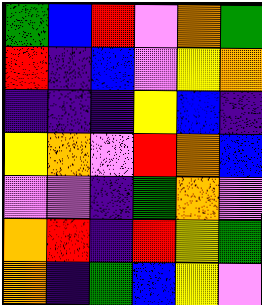[["green", "blue", "red", "violet", "orange", "green"], ["red", "indigo", "blue", "violet", "yellow", "orange"], ["indigo", "indigo", "indigo", "yellow", "blue", "indigo"], ["yellow", "orange", "violet", "red", "orange", "blue"], ["violet", "violet", "indigo", "green", "orange", "violet"], ["orange", "red", "indigo", "red", "yellow", "green"], ["orange", "indigo", "green", "blue", "yellow", "violet"]]